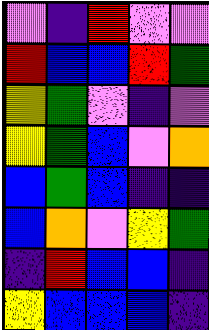[["violet", "indigo", "red", "violet", "violet"], ["red", "blue", "blue", "red", "green"], ["yellow", "green", "violet", "indigo", "violet"], ["yellow", "green", "blue", "violet", "orange"], ["blue", "green", "blue", "indigo", "indigo"], ["blue", "orange", "violet", "yellow", "green"], ["indigo", "red", "blue", "blue", "indigo"], ["yellow", "blue", "blue", "blue", "indigo"]]